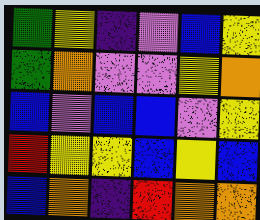[["green", "yellow", "indigo", "violet", "blue", "yellow"], ["green", "orange", "violet", "violet", "yellow", "orange"], ["blue", "violet", "blue", "blue", "violet", "yellow"], ["red", "yellow", "yellow", "blue", "yellow", "blue"], ["blue", "orange", "indigo", "red", "orange", "orange"]]